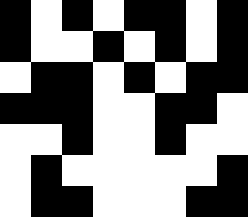[["black", "white", "black", "white", "black", "black", "white", "black"], ["black", "white", "white", "black", "white", "black", "white", "black"], ["white", "black", "black", "white", "black", "white", "black", "black"], ["black", "black", "black", "white", "white", "black", "black", "white"], ["white", "white", "black", "white", "white", "black", "white", "white"], ["white", "black", "white", "white", "white", "white", "white", "black"], ["white", "black", "black", "white", "white", "white", "black", "black"]]